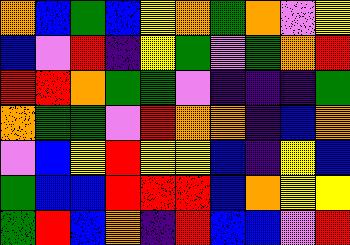[["orange", "blue", "green", "blue", "yellow", "orange", "green", "orange", "violet", "yellow"], ["blue", "violet", "red", "indigo", "yellow", "green", "violet", "green", "orange", "red"], ["red", "red", "orange", "green", "green", "violet", "indigo", "indigo", "indigo", "green"], ["orange", "green", "green", "violet", "red", "orange", "orange", "indigo", "blue", "orange"], ["violet", "blue", "yellow", "red", "yellow", "yellow", "blue", "indigo", "yellow", "blue"], ["green", "blue", "blue", "red", "red", "red", "blue", "orange", "yellow", "yellow"], ["green", "red", "blue", "orange", "indigo", "red", "blue", "blue", "violet", "red"]]